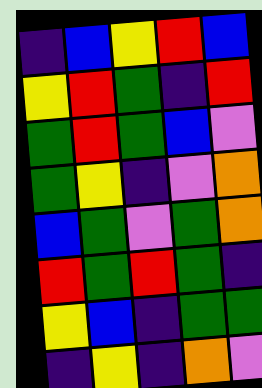[["indigo", "blue", "yellow", "red", "blue"], ["yellow", "red", "green", "indigo", "red"], ["green", "red", "green", "blue", "violet"], ["green", "yellow", "indigo", "violet", "orange"], ["blue", "green", "violet", "green", "orange"], ["red", "green", "red", "green", "indigo"], ["yellow", "blue", "indigo", "green", "green"], ["indigo", "yellow", "indigo", "orange", "violet"]]